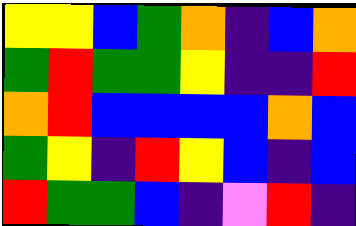[["yellow", "yellow", "blue", "green", "orange", "indigo", "blue", "orange"], ["green", "red", "green", "green", "yellow", "indigo", "indigo", "red"], ["orange", "red", "blue", "blue", "blue", "blue", "orange", "blue"], ["green", "yellow", "indigo", "red", "yellow", "blue", "indigo", "blue"], ["red", "green", "green", "blue", "indigo", "violet", "red", "indigo"]]